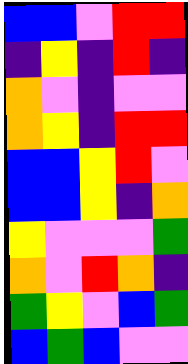[["blue", "blue", "violet", "red", "red"], ["indigo", "yellow", "indigo", "red", "indigo"], ["orange", "violet", "indigo", "violet", "violet"], ["orange", "yellow", "indigo", "red", "red"], ["blue", "blue", "yellow", "red", "violet"], ["blue", "blue", "yellow", "indigo", "orange"], ["yellow", "violet", "violet", "violet", "green"], ["orange", "violet", "red", "orange", "indigo"], ["green", "yellow", "violet", "blue", "green"], ["blue", "green", "blue", "violet", "violet"]]